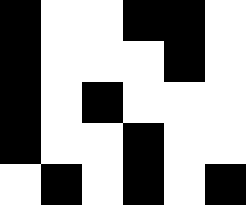[["black", "white", "white", "black", "black", "white"], ["black", "white", "white", "white", "black", "white"], ["black", "white", "black", "white", "white", "white"], ["black", "white", "white", "black", "white", "white"], ["white", "black", "white", "black", "white", "black"]]